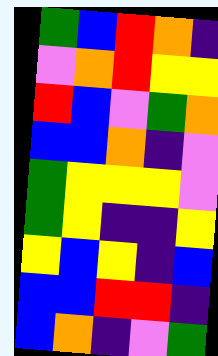[["green", "blue", "red", "orange", "indigo"], ["violet", "orange", "red", "yellow", "yellow"], ["red", "blue", "violet", "green", "orange"], ["blue", "blue", "orange", "indigo", "violet"], ["green", "yellow", "yellow", "yellow", "violet"], ["green", "yellow", "indigo", "indigo", "yellow"], ["yellow", "blue", "yellow", "indigo", "blue"], ["blue", "blue", "red", "red", "indigo"], ["blue", "orange", "indigo", "violet", "green"]]